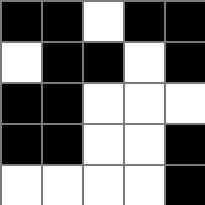[["black", "black", "white", "black", "black"], ["white", "black", "black", "white", "black"], ["black", "black", "white", "white", "white"], ["black", "black", "white", "white", "black"], ["white", "white", "white", "white", "black"]]